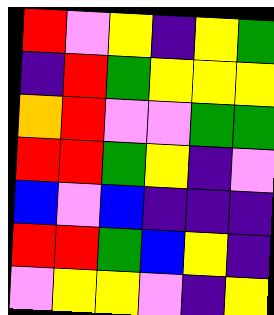[["red", "violet", "yellow", "indigo", "yellow", "green"], ["indigo", "red", "green", "yellow", "yellow", "yellow"], ["orange", "red", "violet", "violet", "green", "green"], ["red", "red", "green", "yellow", "indigo", "violet"], ["blue", "violet", "blue", "indigo", "indigo", "indigo"], ["red", "red", "green", "blue", "yellow", "indigo"], ["violet", "yellow", "yellow", "violet", "indigo", "yellow"]]